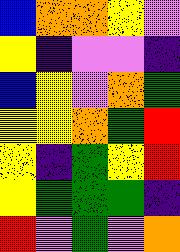[["blue", "orange", "orange", "yellow", "violet"], ["yellow", "indigo", "violet", "violet", "indigo"], ["blue", "yellow", "violet", "orange", "green"], ["yellow", "yellow", "orange", "green", "red"], ["yellow", "indigo", "green", "yellow", "red"], ["yellow", "green", "green", "green", "indigo"], ["red", "violet", "green", "violet", "orange"]]